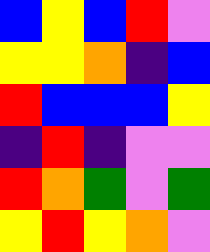[["blue", "yellow", "blue", "red", "violet"], ["yellow", "yellow", "orange", "indigo", "blue"], ["red", "blue", "blue", "blue", "yellow"], ["indigo", "red", "indigo", "violet", "violet"], ["red", "orange", "green", "violet", "green"], ["yellow", "red", "yellow", "orange", "violet"]]